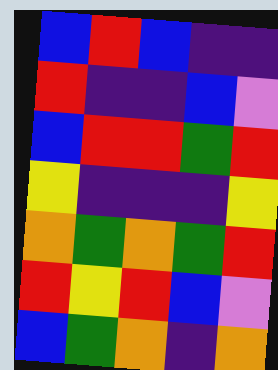[["blue", "red", "blue", "indigo", "indigo"], ["red", "indigo", "indigo", "blue", "violet"], ["blue", "red", "red", "green", "red"], ["yellow", "indigo", "indigo", "indigo", "yellow"], ["orange", "green", "orange", "green", "red"], ["red", "yellow", "red", "blue", "violet"], ["blue", "green", "orange", "indigo", "orange"]]